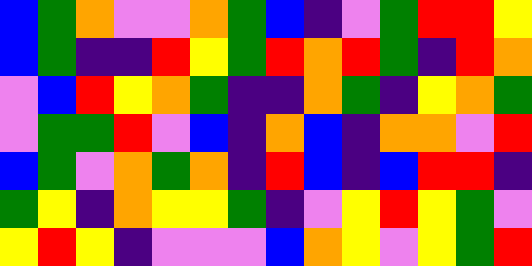[["blue", "green", "orange", "violet", "violet", "orange", "green", "blue", "indigo", "violet", "green", "red", "red", "yellow"], ["blue", "green", "indigo", "indigo", "red", "yellow", "green", "red", "orange", "red", "green", "indigo", "red", "orange"], ["violet", "blue", "red", "yellow", "orange", "green", "indigo", "indigo", "orange", "green", "indigo", "yellow", "orange", "green"], ["violet", "green", "green", "red", "violet", "blue", "indigo", "orange", "blue", "indigo", "orange", "orange", "violet", "red"], ["blue", "green", "violet", "orange", "green", "orange", "indigo", "red", "blue", "indigo", "blue", "red", "red", "indigo"], ["green", "yellow", "indigo", "orange", "yellow", "yellow", "green", "indigo", "violet", "yellow", "red", "yellow", "green", "violet"], ["yellow", "red", "yellow", "indigo", "violet", "violet", "violet", "blue", "orange", "yellow", "violet", "yellow", "green", "red"]]